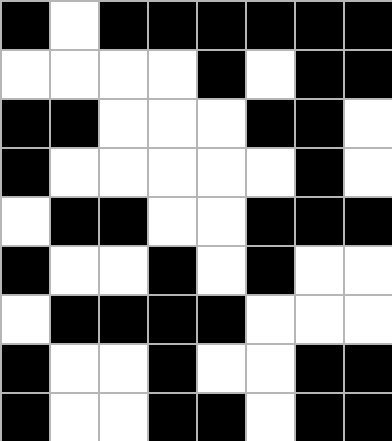[["black", "white", "black", "black", "black", "black", "black", "black"], ["white", "white", "white", "white", "black", "white", "black", "black"], ["black", "black", "white", "white", "white", "black", "black", "white"], ["black", "white", "white", "white", "white", "white", "black", "white"], ["white", "black", "black", "white", "white", "black", "black", "black"], ["black", "white", "white", "black", "white", "black", "white", "white"], ["white", "black", "black", "black", "black", "white", "white", "white"], ["black", "white", "white", "black", "white", "white", "black", "black"], ["black", "white", "white", "black", "black", "white", "black", "black"]]